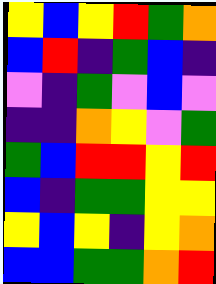[["yellow", "blue", "yellow", "red", "green", "orange"], ["blue", "red", "indigo", "green", "blue", "indigo"], ["violet", "indigo", "green", "violet", "blue", "violet"], ["indigo", "indigo", "orange", "yellow", "violet", "green"], ["green", "blue", "red", "red", "yellow", "red"], ["blue", "indigo", "green", "green", "yellow", "yellow"], ["yellow", "blue", "yellow", "indigo", "yellow", "orange"], ["blue", "blue", "green", "green", "orange", "red"]]